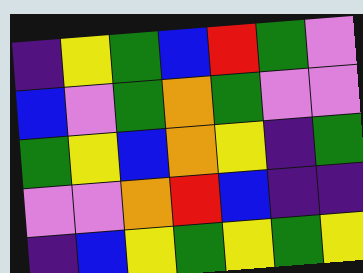[["indigo", "yellow", "green", "blue", "red", "green", "violet"], ["blue", "violet", "green", "orange", "green", "violet", "violet"], ["green", "yellow", "blue", "orange", "yellow", "indigo", "green"], ["violet", "violet", "orange", "red", "blue", "indigo", "indigo"], ["indigo", "blue", "yellow", "green", "yellow", "green", "yellow"]]